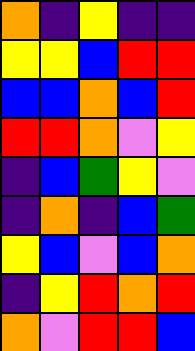[["orange", "indigo", "yellow", "indigo", "indigo"], ["yellow", "yellow", "blue", "red", "red"], ["blue", "blue", "orange", "blue", "red"], ["red", "red", "orange", "violet", "yellow"], ["indigo", "blue", "green", "yellow", "violet"], ["indigo", "orange", "indigo", "blue", "green"], ["yellow", "blue", "violet", "blue", "orange"], ["indigo", "yellow", "red", "orange", "red"], ["orange", "violet", "red", "red", "blue"]]